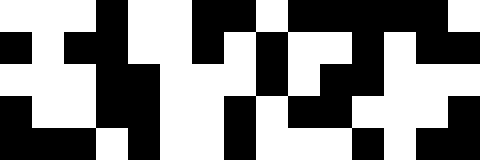[["white", "white", "white", "black", "white", "white", "black", "black", "white", "black", "black", "black", "black", "black", "white"], ["black", "white", "black", "black", "white", "white", "black", "white", "black", "white", "white", "black", "white", "black", "black"], ["white", "white", "white", "black", "black", "white", "white", "white", "black", "white", "black", "black", "white", "white", "white"], ["black", "white", "white", "black", "black", "white", "white", "black", "white", "black", "black", "white", "white", "white", "black"], ["black", "black", "black", "white", "black", "white", "white", "black", "white", "white", "white", "black", "white", "black", "black"]]